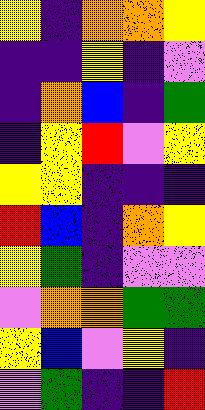[["yellow", "indigo", "orange", "orange", "yellow"], ["indigo", "indigo", "yellow", "indigo", "violet"], ["indigo", "orange", "blue", "indigo", "green"], ["indigo", "yellow", "red", "violet", "yellow"], ["yellow", "yellow", "indigo", "indigo", "indigo"], ["red", "blue", "indigo", "orange", "yellow"], ["yellow", "green", "indigo", "violet", "violet"], ["violet", "orange", "orange", "green", "green"], ["yellow", "blue", "violet", "yellow", "indigo"], ["violet", "green", "indigo", "indigo", "red"]]